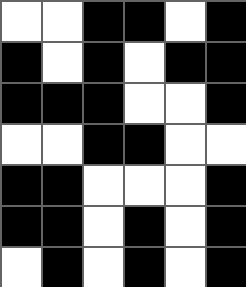[["white", "white", "black", "black", "white", "black"], ["black", "white", "black", "white", "black", "black"], ["black", "black", "black", "white", "white", "black"], ["white", "white", "black", "black", "white", "white"], ["black", "black", "white", "white", "white", "black"], ["black", "black", "white", "black", "white", "black"], ["white", "black", "white", "black", "white", "black"]]